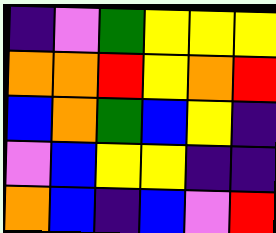[["indigo", "violet", "green", "yellow", "yellow", "yellow"], ["orange", "orange", "red", "yellow", "orange", "red"], ["blue", "orange", "green", "blue", "yellow", "indigo"], ["violet", "blue", "yellow", "yellow", "indigo", "indigo"], ["orange", "blue", "indigo", "blue", "violet", "red"]]